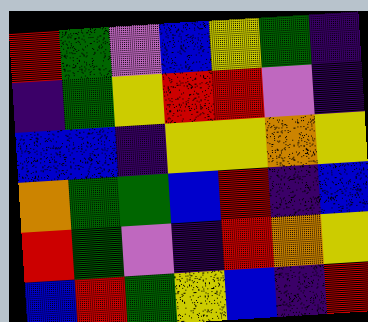[["red", "green", "violet", "blue", "yellow", "green", "indigo"], ["indigo", "green", "yellow", "red", "red", "violet", "indigo"], ["blue", "blue", "indigo", "yellow", "yellow", "orange", "yellow"], ["orange", "green", "green", "blue", "red", "indigo", "blue"], ["red", "green", "violet", "indigo", "red", "orange", "yellow"], ["blue", "red", "green", "yellow", "blue", "indigo", "red"]]